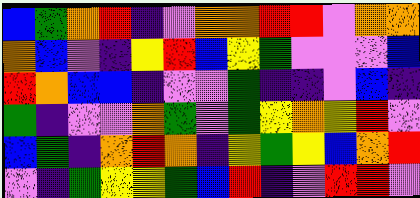[["blue", "green", "orange", "red", "indigo", "violet", "orange", "orange", "red", "red", "violet", "orange", "orange"], ["orange", "blue", "violet", "indigo", "yellow", "red", "blue", "yellow", "green", "violet", "violet", "violet", "blue"], ["red", "orange", "blue", "blue", "indigo", "violet", "violet", "green", "indigo", "indigo", "violet", "blue", "indigo"], ["green", "indigo", "violet", "violet", "orange", "green", "violet", "green", "yellow", "orange", "yellow", "red", "violet"], ["blue", "green", "indigo", "orange", "red", "orange", "indigo", "yellow", "green", "yellow", "blue", "orange", "red"], ["violet", "indigo", "green", "yellow", "yellow", "green", "blue", "red", "indigo", "violet", "red", "red", "violet"]]